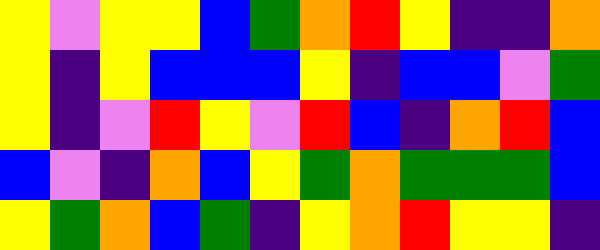[["yellow", "violet", "yellow", "yellow", "blue", "green", "orange", "red", "yellow", "indigo", "indigo", "orange"], ["yellow", "indigo", "yellow", "blue", "blue", "blue", "yellow", "indigo", "blue", "blue", "violet", "green"], ["yellow", "indigo", "violet", "red", "yellow", "violet", "red", "blue", "indigo", "orange", "red", "blue"], ["blue", "violet", "indigo", "orange", "blue", "yellow", "green", "orange", "green", "green", "green", "blue"], ["yellow", "green", "orange", "blue", "green", "indigo", "yellow", "orange", "red", "yellow", "yellow", "indigo"]]